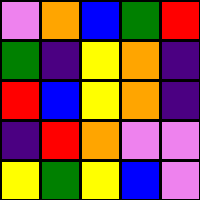[["violet", "orange", "blue", "green", "red"], ["green", "indigo", "yellow", "orange", "indigo"], ["red", "blue", "yellow", "orange", "indigo"], ["indigo", "red", "orange", "violet", "violet"], ["yellow", "green", "yellow", "blue", "violet"]]